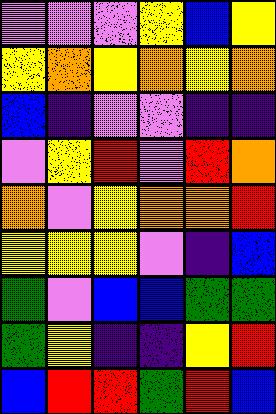[["violet", "violet", "violet", "yellow", "blue", "yellow"], ["yellow", "orange", "yellow", "orange", "yellow", "orange"], ["blue", "indigo", "violet", "violet", "indigo", "indigo"], ["violet", "yellow", "red", "violet", "red", "orange"], ["orange", "violet", "yellow", "orange", "orange", "red"], ["yellow", "yellow", "yellow", "violet", "indigo", "blue"], ["green", "violet", "blue", "blue", "green", "green"], ["green", "yellow", "indigo", "indigo", "yellow", "red"], ["blue", "red", "red", "green", "red", "blue"]]